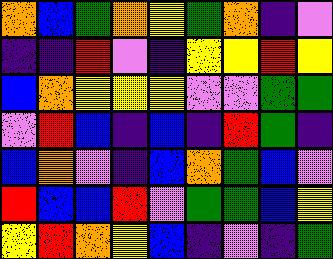[["orange", "blue", "green", "orange", "yellow", "green", "orange", "indigo", "violet"], ["indigo", "indigo", "red", "violet", "indigo", "yellow", "yellow", "red", "yellow"], ["blue", "orange", "yellow", "yellow", "yellow", "violet", "violet", "green", "green"], ["violet", "red", "blue", "indigo", "blue", "indigo", "red", "green", "indigo"], ["blue", "orange", "violet", "indigo", "blue", "orange", "green", "blue", "violet"], ["red", "blue", "blue", "red", "violet", "green", "green", "blue", "yellow"], ["yellow", "red", "orange", "yellow", "blue", "indigo", "violet", "indigo", "green"]]